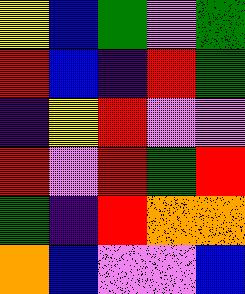[["yellow", "blue", "green", "violet", "green"], ["red", "blue", "indigo", "red", "green"], ["indigo", "yellow", "red", "violet", "violet"], ["red", "violet", "red", "green", "red"], ["green", "indigo", "red", "orange", "orange"], ["orange", "blue", "violet", "violet", "blue"]]